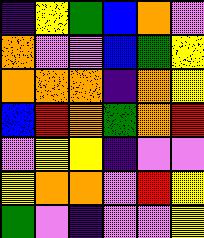[["indigo", "yellow", "green", "blue", "orange", "violet"], ["orange", "violet", "violet", "blue", "green", "yellow"], ["orange", "orange", "orange", "indigo", "orange", "yellow"], ["blue", "red", "orange", "green", "orange", "red"], ["violet", "yellow", "yellow", "indigo", "violet", "violet"], ["yellow", "orange", "orange", "violet", "red", "yellow"], ["green", "violet", "indigo", "violet", "violet", "yellow"]]